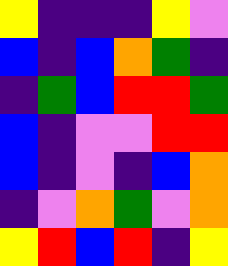[["yellow", "indigo", "indigo", "indigo", "yellow", "violet"], ["blue", "indigo", "blue", "orange", "green", "indigo"], ["indigo", "green", "blue", "red", "red", "green"], ["blue", "indigo", "violet", "violet", "red", "red"], ["blue", "indigo", "violet", "indigo", "blue", "orange"], ["indigo", "violet", "orange", "green", "violet", "orange"], ["yellow", "red", "blue", "red", "indigo", "yellow"]]